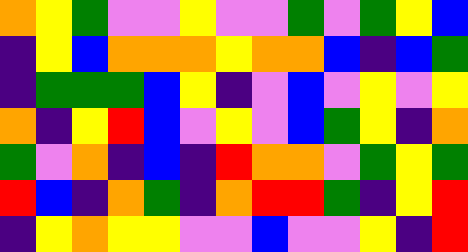[["orange", "yellow", "green", "violet", "violet", "yellow", "violet", "violet", "green", "violet", "green", "yellow", "blue"], ["indigo", "yellow", "blue", "orange", "orange", "orange", "yellow", "orange", "orange", "blue", "indigo", "blue", "green"], ["indigo", "green", "green", "green", "blue", "yellow", "indigo", "violet", "blue", "violet", "yellow", "violet", "yellow"], ["orange", "indigo", "yellow", "red", "blue", "violet", "yellow", "violet", "blue", "green", "yellow", "indigo", "orange"], ["green", "violet", "orange", "indigo", "blue", "indigo", "red", "orange", "orange", "violet", "green", "yellow", "green"], ["red", "blue", "indigo", "orange", "green", "indigo", "orange", "red", "red", "green", "indigo", "yellow", "red"], ["indigo", "yellow", "orange", "yellow", "yellow", "violet", "violet", "blue", "violet", "violet", "yellow", "indigo", "red"]]